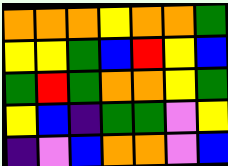[["orange", "orange", "orange", "yellow", "orange", "orange", "green"], ["yellow", "yellow", "green", "blue", "red", "yellow", "blue"], ["green", "red", "green", "orange", "orange", "yellow", "green"], ["yellow", "blue", "indigo", "green", "green", "violet", "yellow"], ["indigo", "violet", "blue", "orange", "orange", "violet", "blue"]]